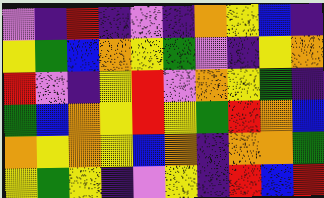[["violet", "indigo", "red", "indigo", "violet", "indigo", "orange", "yellow", "blue", "indigo"], ["yellow", "green", "blue", "orange", "yellow", "green", "violet", "indigo", "yellow", "orange"], ["red", "violet", "indigo", "yellow", "red", "violet", "orange", "yellow", "green", "indigo"], ["green", "blue", "orange", "yellow", "red", "yellow", "green", "red", "orange", "blue"], ["orange", "yellow", "orange", "yellow", "blue", "orange", "indigo", "orange", "orange", "green"], ["yellow", "green", "yellow", "indigo", "violet", "yellow", "indigo", "red", "blue", "red"]]